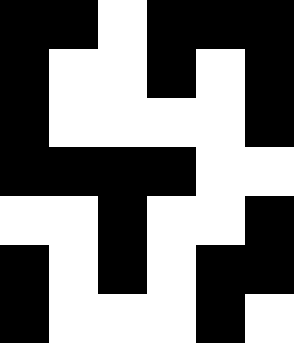[["black", "black", "white", "black", "black", "black"], ["black", "white", "white", "black", "white", "black"], ["black", "white", "white", "white", "white", "black"], ["black", "black", "black", "black", "white", "white"], ["white", "white", "black", "white", "white", "black"], ["black", "white", "black", "white", "black", "black"], ["black", "white", "white", "white", "black", "white"]]